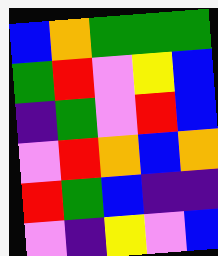[["blue", "orange", "green", "green", "green"], ["green", "red", "violet", "yellow", "blue"], ["indigo", "green", "violet", "red", "blue"], ["violet", "red", "orange", "blue", "orange"], ["red", "green", "blue", "indigo", "indigo"], ["violet", "indigo", "yellow", "violet", "blue"]]